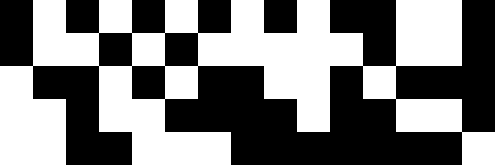[["black", "white", "black", "white", "black", "white", "black", "white", "black", "white", "black", "black", "white", "white", "black"], ["black", "white", "white", "black", "white", "black", "white", "white", "white", "white", "white", "black", "white", "white", "black"], ["white", "black", "black", "white", "black", "white", "black", "black", "white", "white", "black", "white", "black", "black", "black"], ["white", "white", "black", "white", "white", "black", "black", "black", "black", "white", "black", "black", "white", "white", "black"], ["white", "white", "black", "black", "white", "white", "white", "black", "black", "black", "black", "black", "black", "black", "white"]]